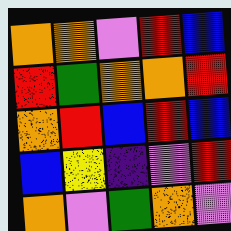[["orange", "orange", "violet", "red", "blue"], ["red", "green", "orange", "orange", "red"], ["orange", "red", "blue", "red", "blue"], ["blue", "yellow", "indigo", "violet", "red"], ["orange", "violet", "green", "orange", "violet"]]